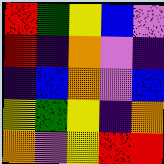[["red", "green", "yellow", "blue", "violet"], ["red", "indigo", "orange", "violet", "indigo"], ["indigo", "blue", "orange", "violet", "blue"], ["yellow", "green", "yellow", "indigo", "orange"], ["orange", "violet", "yellow", "red", "red"]]